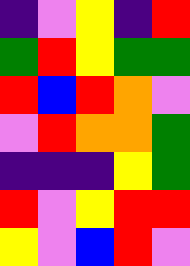[["indigo", "violet", "yellow", "indigo", "red"], ["green", "red", "yellow", "green", "green"], ["red", "blue", "red", "orange", "violet"], ["violet", "red", "orange", "orange", "green"], ["indigo", "indigo", "indigo", "yellow", "green"], ["red", "violet", "yellow", "red", "red"], ["yellow", "violet", "blue", "red", "violet"]]